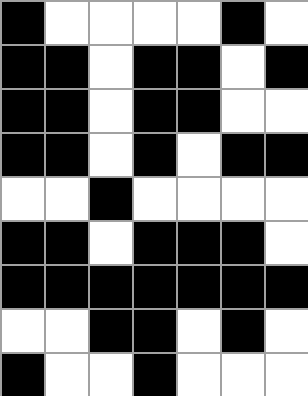[["black", "white", "white", "white", "white", "black", "white"], ["black", "black", "white", "black", "black", "white", "black"], ["black", "black", "white", "black", "black", "white", "white"], ["black", "black", "white", "black", "white", "black", "black"], ["white", "white", "black", "white", "white", "white", "white"], ["black", "black", "white", "black", "black", "black", "white"], ["black", "black", "black", "black", "black", "black", "black"], ["white", "white", "black", "black", "white", "black", "white"], ["black", "white", "white", "black", "white", "white", "white"]]